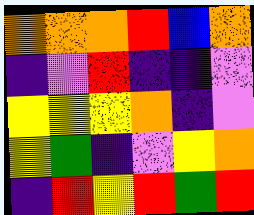[["orange", "orange", "orange", "red", "blue", "orange"], ["indigo", "violet", "red", "indigo", "indigo", "violet"], ["yellow", "yellow", "yellow", "orange", "indigo", "violet"], ["yellow", "green", "indigo", "violet", "yellow", "orange"], ["indigo", "red", "yellow", "red", "green", "red"]]